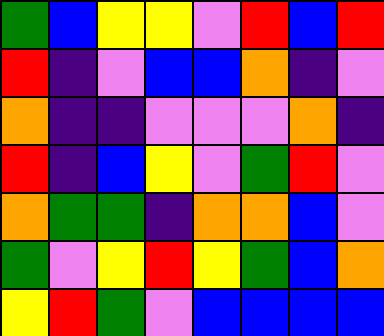[["green", "blue", "yellow", "yellow", "violet", "red", "blue", "red"], ["red", "indigo", "violet", "blue", "blue", "orange", "indigo", "violet"], ["orange", "indigo", "indigo", "violet", "violet", "violet", "orange", "indigo"], ["red", "indigo", "blue", "yellow", "violet", "green", "red", "violet"], ["orange", "green", "green", "indigo", "orange", "orange", "blue", "violet"], ["green", "violet", "yellow", "red", "yellow", "green", "blue", "orange"], ["yellow", "red", "green", "violet", "blue", "blue", "blue", "blue"]]